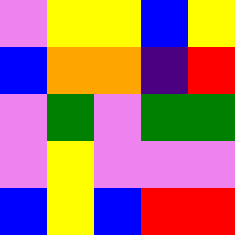[["violet", "yellow", "yellow", "blue", "yellow"], ["blue", "orange", "orange", "indigo", "red"], ["violet", "green", "violet", "green", "green"], ["violet", "yellow", "violet", "violet", "violet"], ["blue", "yellow", "blue", "red", "red"]]